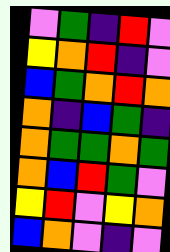[["violet", "green", "indigo", "red", "violet"], ["yellow", "orange", "red", "indigo", "violet"], ["blue", "green", "orange", "red", "orange"], ["orange", "indigo", "blue", "green", "indigo"], ["orange", "green", "green", "orange", "green"], ["orange", "blue", "red", "green", "violet"], ["yellow", "red", "violet", "yellow", "orange"], ["blue", "orange", "violet", "indigo", "violet"]]